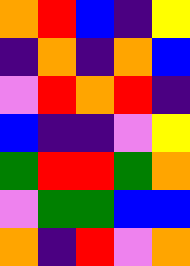[["orange", "red", "blue", "indigo", "yellow"], ["indigo", "orange", "indigo", "orange", "blue"], ["violet", "red", "orange", "red", "indigo"], ["blue", "indigo", "indigo", "violet", "yellow"], ["green", "red", "red", "green", "orange"], ["violet", "green", "green", "blue", "blue"], ["orange", "indigo", "red", "violet", "orange"]]